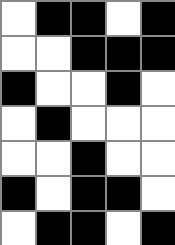[["white", "black", "black", "white", "black"], ["white", "white", "black", "black", "black"], ["black", "white", "white", "black", "white"], ["white", "black", "white", "white", "white"], ["white", "white", "black", "white", "white"], ["black", "white", "black", "black", "white"], ["white", "black", "black", "white", "black"]]